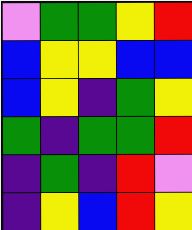[["violet", "green", "green", "yellow", "red"], ["blue", "yellow", "yellow", "blue", "blue"], ["blue", "yellow", "indigo", "green", "yellow"], ["green", "indigo", "green", "green", "red"], ["indigo", "green", "indigo", "red", "violet"], ["indigo", "yellow", "blue", "red", "yellow"]]